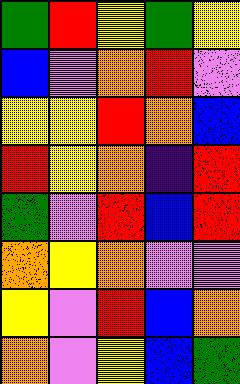[["green", "red", "yellow", "green", "yellow"], ["blue", "violet", "orange", "red", "violet"], ["yellow", "yellow", "red", "orange", "blue"], ["red", "yellow", "orange", "indigo", "red"], ["green", "violet", "red", "blue", "red"], ["orange", "yellow", "orange", "violet", "violet"], ["yellow", "violet", "red", "blue", "orange"], ["orange", "violet", "yellow", "blue", "green"]]